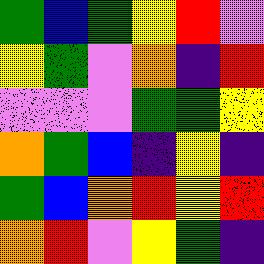[["green", "blue", "green", "yellow", "red", "violet"], ["yellow", "green", "violet", "orange", "indigo", "red"], ["violet", "violet", "violet", "green", "green", "yellow"], ["orange", "green", "blue", "indigo", "yellow", "indigo"], ["green", "blue", "orange", "red", "yellow", "red"], ["orange", "red", "violet", "yellow", "green", "indigo"]]